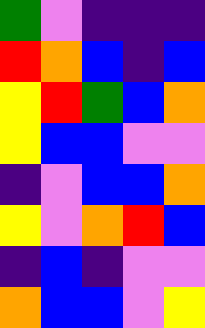[["green", "violet", "indigo", "indigo", "indigo"], ["red", "orange", "blue", "indigo", "blue"], ["yellow", "red", "green", "blue", "orange"], ["yellow", "blue", "blue", "violet", "violet"], ["indigo", "violet", "blue", "blue", "orange"], ["yellow", "violet", "orange", "red", "blue"], ["indigo", "blue", "indigo", "violet", "violet"], ["orange", "blue", "blue", "violet", "yellow"]]